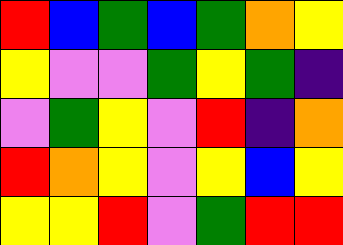[["red", "blue", "green", "blue", "green", "orange", "yellow"], ["yellow", "violet", "violet", "green", "yellow", "green", "indigo"], ["violet", "green", "yellow", "violet", "red", "indigo", "orange"], ["red", "orange", "yellow", "violet", "yellow", "blue", "yellow"], ["yellow", "yellow", "red", "violet", "green", "red", "red"]]